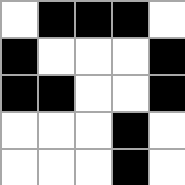[["white", "black", "black", "black", "white"], ["black", "white", "white", "white", "black"], ["black", "black", "white", "white", "black"], ["white", "white", "white", "black", "white"], ["white", "white", "white", "black", "white"]]